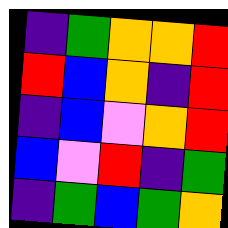[["indigo", "green", "orange", "orange", "red"], ["red", "blue", "orange", "indigo", "red"], ["indigo", "blue", "violet", "orange", "red"], ["blue", "violet", "red", "indigo", "green"], ["indigo", "green", "blue", "green", "orange"]]